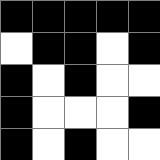[["black", "black", "black", "black", "black"], ["white", "black", "black", "white", "black"], ["black", "white", "black", "white", "white"], ["black", "white", "white", "white", "black"], ["black", "white", "black", "white", "white"]]